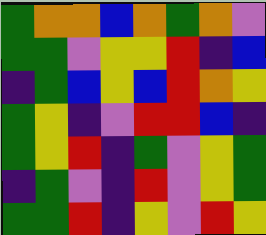[["green", "orange", "orange", "blue", "orange", "green", "orange", "violet"], ["green", "green", "violet", "yellow", "yellow", "red", "indigo", "blue"], ["indigo", "green", "blue", "yellow", "blue", "red", "orange", "yellow"], ["green", "yellow", "indigo", "violet", "red", "red", "blue", "indigo"], ["green", "yellow", "red", "indigo", "green", "violet", "yellow", "green"], ["indigo", "green", "violet", "indigo", "red", "violet", "yellow", "green"], ["green", "green", "red", "indigo", "yellow", "violet", "red", "yellow"]]